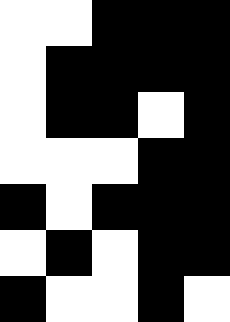[["white", "white", "black", "black", "black"], ["white", "black", "black", "black", "black"], ["white", "black", "black", "white", "black"], ["white", "white", "white", "black", "black"], ["black", "white", "black", "black", "black"], ["white", "black", "white", "black", "black"], ["black", "white", "white", "black", "white"]]